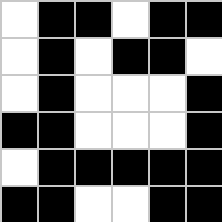[["white", "black", "black", "white", "black", "black"], ["white", "black", "white", "black", "black", "white"], ["white", "black", "white", "white", "white", "black"], ["black", "black", "white", "white", "white", "black"], ["white", "black", "black", "black", "black", "black"], ["black", "black", "white", "white", "black", "black"]]